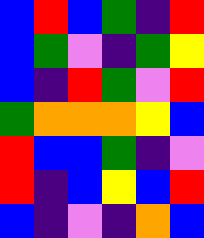[["blue", "red", "blue", "green", "indigo", "red"], ["blue", "green", "violet", "indigo", "green", "yellow"], ["blue", "indigo", "red", "green", "violet", "red"], ["green", "orange", "orange", "orange", "yellow", "blue"], ["red", "blue", "blue", "green", "indigo", "violet"], ["red", "indigo", "blue", "yellow", "blue", "red"], ["blue", "indigo", "violet", "indigo", "orange", "blue"]]